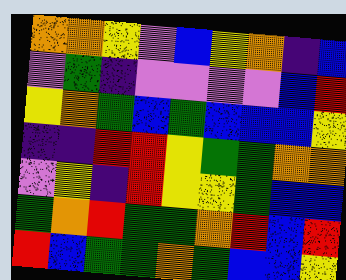[["orange", "orange", "yellow", "violet", "blue", "yellow", "orange", "indigo", "blue"], ["violet", "green", "indigo", "violet", "violet", "violet", "violet", "blue", "red"], ["yellow", "orange", "green", "blue", "green", "blue", "blue", "blue", "yellow"], ["indigo", "indigo", "red", "red", "yellow", "green", "green", "orange", "orange"], ["violet", "yellow", "indigo", "red", "yellow", "yellow", "green", "blue", "blue"], ["green", "orange", "red", "green", "green", "orange", "red", "blue", "red"], ["red", "blue", "green", "green", "orange", "green", "blue", "blue", "yellow"]]